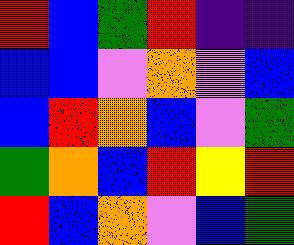[["red", "blue", "green", "red", "indigo", "indigo"], ["blue", "blue", "violet", "orange", "violet", "blue"], ["blue", "red", "orange", "blue", "violet", "green"], ["green", "orange", "blue", "red", "yellow", "red"], ["red", "blue", "orange", "violet", "blue", "green"]]